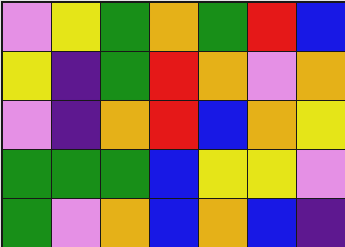[["violet", "yellow", "green", "orange", "green", "red", "blue"], ["yellow", "indigo", "green", "red", "orange", "violet", "orange"], ["violet", "indigo", "orange", "red", "blue", "orange", "yellow"], ["green", "green", "green", "blue", "yellow", "yellow", "violet"], ["green", "violet", "orange", "blue", "orange", "blue", "indigo"]]